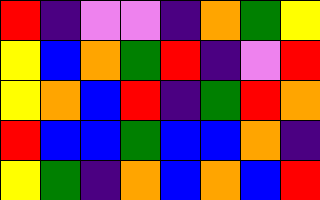[["red", "indigo", "violet", "violet", "indigo", "orange", "green", "yellow"], ["yellow", "blue", "orange", "green", "red", "indigo", "violet", "red"], ["yellow", "orange", "blue", "red", "indigo", "green", "red", "orange"], ["red", "blue", "blue", "green", "blue", "blue", "orange", "indigo"], ["yellow", "green", "indigo", "orange", "blue", "orange", "blue", "red"]]